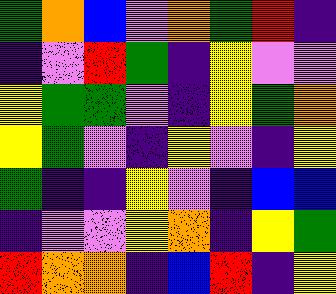[["green", "orange", "blue", "violet", "orange", "green", "red", "indigo"], ["indigo", "violet", "red", "green", "indigo", "yellow", "violet", "violet"], ["yellow", "green", "green", "violet", "indigo", "yellow", "green", "orange"], ["yellow", "green", "violet", "indigo", "yellow", "violet", "indigo", "yellow"], ["green", "indigo", "indigo", "yellow", "violet", "indigo", "blue", "blue"], ["indigo", "violet", "violet", "yellow", "orange", "indigo", "yellow", "green"], ["red", "orange", "orange", "indigo", "blue", "red", "indigo", "yellow"]]